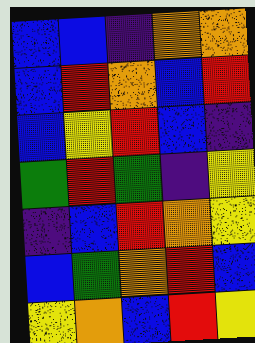[["blue", "blue", "indigo", "orange", "orange"], ["blue", "red", "orange", "blue", "red"], ["blue", "yellow", "red", "blue", "indigo"], ["green", "red", "green", "indigo", "yellow"], ["indigo", "blue", "red", "orange", "yellow"], ["blue", "green", "orange", "red", "blue"], ["yellow", "orange", "blue", "red", "yellow"]]